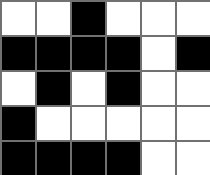[["white", "white", "black", "white", "white", "white"], ["black", "black", "black", "black", "white", "black"], ["white", "black", "white", "black", "white", "white"], ["black", "white", "white", "white", "white", "white"], ["black", "black", "black", "black", "white", "white"]]